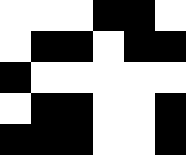[["white", "white", "white", "black", "black", "white"], ["white", "black", "black", "white", "black", "black"], ["black", "white", "white", "white", "white", "white"], ["white", "black", "black", "white", "white", "black"], ["black", "black", "black", "white", "white", "black"]]